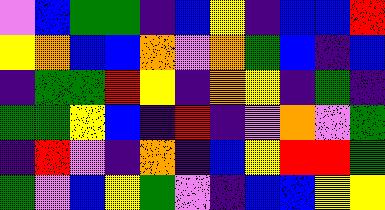[["violet", "blue", "green", "green", "indigo", "blue", "yellow", "indigo", "blue", "blue", "red"], ["yellow", "orange", "blue", "blue", "orange", "violet", "orange", "green", "blue", "indigo", "blue"], ["indigo", "green", "green", "red", "yellow", "indigo", "orange", "yellow", "indigo", "green", "indigo"], ["green", "green", "yellow", "blue", "indigo", "red", "indigo", "violet", "orange", "violet", "green"], ["indigo", "red", "violet", "indigo", "orange", "indigo", "blue", "yellow", "red", "red", "green"], ["green", "violet", "blue", "yellow", "green", "violet", "indigo", "blue", "blue", "yellow", "yellow"]]